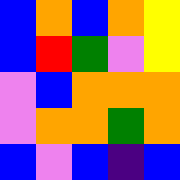[["blue", "orange", "blue", "orange", "yellow"], ["blue", "red", "green", "violet", "yellow"], ["violet", "blue", "orange", "orange", "orange"], ["violet", "orange", "orange", "green", "orange"], ["blue", "violet", "blue", "indigo", "blue"]]